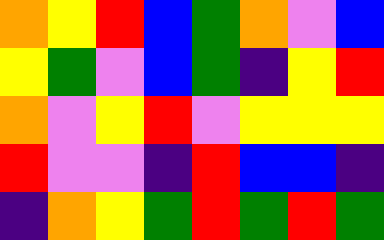[["orange", "yellow", "red", "blue", "green", "orange", "violet", "blue"], ["yellow", "green", "violet", "blue", "green", "indigo", "yellow", "red"], ["orange", "violet", "yellow", "red", "violet", "yellow", "yellow", "yellow"], ["red", "violet", "violet", "indigo", "red", "blue", "blue", "indigo"], ["indigo", "orange", "yellow", "green", "red", "green", "red", "green"]]